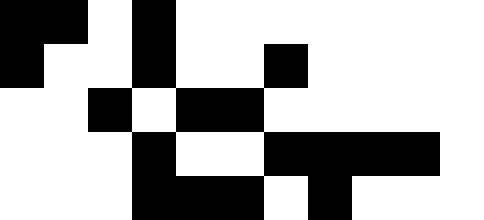[["black", "black", "white", "black", "white", "white", "white", "white", "white", "white", "white"], ["black", "white", "white", "black", "white", "white", "black", "white", "white", "white", "white"], ["white", "white", "black", "white", "black", "black", "white", "white", "white", "white", "white"], ["white", "white", "white", "black", "white", "white", "black", "black", "black", "black", "white"], ["white", "white", "white", "black", "black", "black", "white", "black", "white", "white", "white"]]